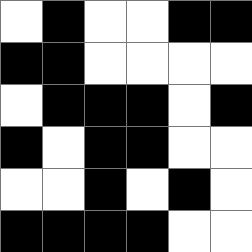[["white", "black", "white", "white", "black", "black"], ["black", "black", "white", "white", "white", "white"], ["white", "black", "black", "black", "white", "black"], ["black", "white", "black", "black", "white", "white"], ["white", "white", "black", "white", "black", "white"], ["black", "black", "black", "black", "white", "white"]]